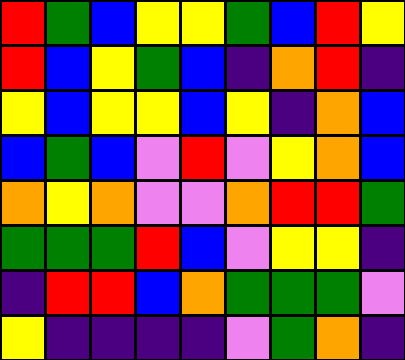[["red", "green", "blue", "yellow", "yellow", "green", "blue", "red", "yellow"], ["red", "blue", "yellow", "green", "blue", "indigo", "orange", "red", "indigo"], ["yellow", "blue", "yellow", "yellow", "blue", "yellow", "indigo", "orange", "blue"], ["blue", "green", "blue", "violet", "red", "violet", "yellow", "orange", "blue"], ["orange", "yellow", "orange", "violet", "violet", "orange", "red", "red", "green"], ["green", "green", "green", "red", "blue", "violet", "yellow", "yellow", "indigo"], ["indigo", "red", "red", "blue", "orange", "green", "green", "green", "violet"], ["yellow", "indigo", "indigo", "indigo", "indigo", "violet", "green", "orange", "indigo"]]